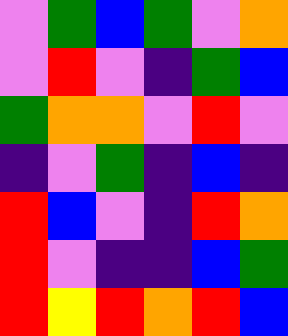[["violet", "green", "blue", "green", "violet", "orange"], ["violet", "red", "violet", "indigo", "green", "blue"], ["green", "orange", "orange", "violet", "red", "violet"], ["indigo", "violet", "green", "indigo", "blue", "indigo"], ["red", "blue", "violet", "indigo", "red", "orange"], ["red", "violet", "indigo", "indigo", "blue", "green"], ["red", "yellow", "red", "orange", "red", "blue"]]